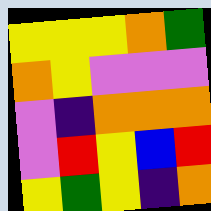[["yellow", "yellow", "yellow", "orange", "green"], ["orange", "yellow", "violet", "violet", "violet"], ["violet", "indigo", "orange", "orange", "orange"], ["violet", "red", "yellow", "blue", "red"], ["yellow", "green", "yellow", "indigo", "orange"]]